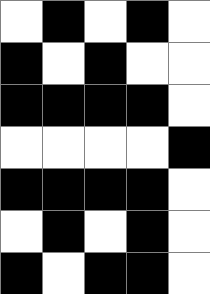[["white", "black", "white", "black", "white"], ["black", "white", "black", "white", "white"], ["black", "black", "black", "black", "white"], ["white", "white", "white", "white", "black"], ["black", "black", "black", "black", "white"], ["white", "black", "white", "black", "white"], ["black", "white", "black", "black", "white"]]